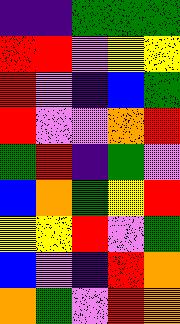[["indigo", "indigo", "green", "green", "green"], ["red", "red", "violet", "yellow", "yellow"], ["red", "violet", "indigo", "blue", "green"], ["red", "violet", "violet", "orange", "red"], ["green", "red", "indigo", "green", "violet"], ["blue", "orange", "green", "yellow", "red"], ["yellow", "yellow", "red", "violet", "green"], ["blue", "violet", "indigo", "red", "orange"], ["orange", "green", "violet", "red", "orange"]]